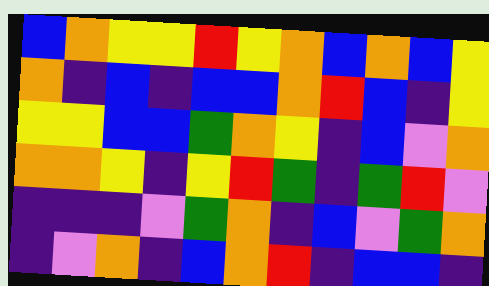[["blue", "orange", "yellow", "yellow", "red", "yellow", "orange", "blue", "orange", "blue", "yellow"], ["orange", "indigo", "blue", "indigo", "blue", "blue", "orange", "red", "blue", "indigo", "yellow"], ["yellow", "yellow", "blue", "blue", "green", "orange", "yellow", "indigo", "blue", "violet", "orange"], ["orange", "orange", "yellow", "indigo", "yellow", "red", "green", "indigo", "green", "red", "violet"], ["indigo", "indigo", "indigo", "violet", "green", "orange", "indigo", "blue", "violet", "green", "orange"], ["indigo", "violet", "orange", "indigo", "blue", "orange", "red", "indigo", "blue", "blue", "indigo"]]